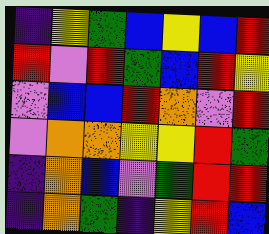[["indigo", "yellow", "green", "blue", "yellow", "blue", "red"], ["red", "violet", "red", "green", "blue", "red", "yellow"], ["violet", "blue", "blue", "red", "orange", "violet", "red"], ["violet", "orange", "orange", "yellow", "yellow", "red", "green"], ["indigo", "orange", "blue", "violet", "green", "red", "red"], ["indigo", "orange", "green", "indigo", "yellow", "red", "blue"]]